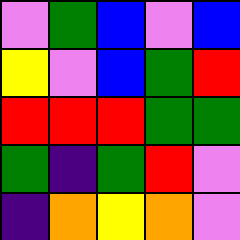[["violet", "green", "blue", "violet", "blue"], ["yellow", "violet", "blue", "green", "red"], ["red", "red", "red", "green", "green"], ["green", "indigo", "green", "red", "violet"], ["indigo", "orange", "yellow", "orange", "violet"]]